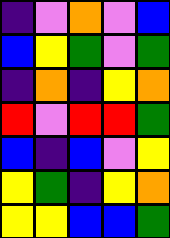[["indigo", "violet", "orange", "violet", "blue"], ["blue", "yellow", "green", "violet", "green"], ["indigo", "orange", "indigo", "yellow", "orange"], ["red", "violet", "red", "red", "green"], ["blue", "indigo", "blue", "violet", "yellow"], ["yellow", "green", "indigo", "yellow", "orange"], ["yellow", "yellow", "blue", "blue", "green"]]